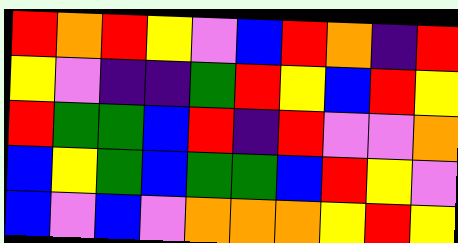[["red", "orange", "red", "yellow", "violet", "blue", "red", "orange", "indigo", "red"], ["yellow", "violet", "indigo", "indigo", "green", "red", "yellow", "blue", "red", "yellow"], ["red", "green", "green", "blue", "red", "indigo", "red", "violet", "violet", "orange"], ["blue", "yellow", "green", "blue", "green", "green", "blue", "red", "yellow", "violet"], ["blue", "violet", "blue", "violet", "orange", "orange", "orange", "yellow", "red", "yellow"]]